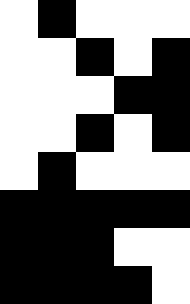[["white", "black", "white", "white", "white"], ["white", "white", "black", "white", "black"], ["white", "white", "white", "black", "black"], ["white", "white", "black", "white", "black"], ["white", "black", "white", "white", "white"], ["black", "black", "black", "black", "black"], ["black", "black", "black", "white", "white"], ["black", "black", "black", "black", "white"]]